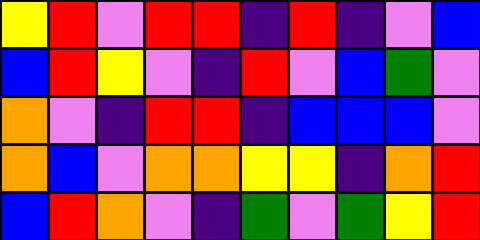[["yellow", "red", "violet", "red", "red", "indigo", "red", "indigo", "violet", "blue"], ["blue", "red", "yellow", "violet", "indigo", "red", "violet", "blue", "green", "violet"], ["orange", "violet", "indigo", "red", "red", "indigo", "blue", "blue", "blue", "violet"], ["orange", "blue", "violet", "orange", "orange", "yellow", "yellow", "indigo", "orange", "red"], ["blue", "red", "orange", "violet", "indigo", "green", "violet", "green", "yellow", "red"]]